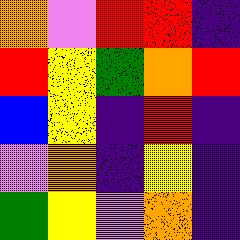[["orange", "violet", "red", "red", "indigo"], ["red", "yellow", "green", "orange", "red"], ["blue", "yellow", "indigo", "red", "indigo"], ["violet", "orange", "indigo", "yellow", "indigo"], ["green", "yellow", "violet", "orange", "indigo"]]